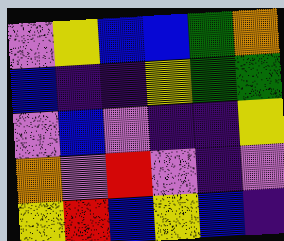[["violet", "yellow", "blue", "blue", "green", "orange"], ["blue", "indigo", "indigo", "yellow", "green", "green"], ["violet", "blue", "violet", "indigo", "indigo", "yellow"], ["orange", "violet", "red", "violet", "indigo", "violet"], ["yellow", "red", "blue", "yellow", "blue", "indigo"]]